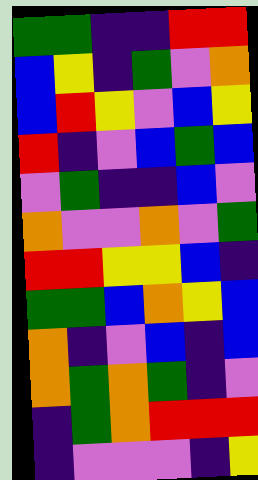[["green", "green", "indigo", "indigo", "red", "red"], ["blue", "yellow", "indigo", "green", "violet", "orange"], ["blue", "red", "yellow", "violet", "blue", "yellow"], ["red", "indigo", "violet", "blue", "green", "blue"], ["violet", "green", "indigo", "indigo", "blue", "violet"], ["orange", "violet", "violet", "orange", "violet", "green"], ["red", "red", "yellow", "yellow", "blue", "indigo"], ["green", "green", "blue", "orange", "yellow", "blue"], ["orange", "indigo", "violet", "blue", "indigo", "blue"], ["orange", "green", "orange", "green", "indigo", "violet"], ["indigo", "green", "orange", "red", "red", "red"], ["indigo", "violet", "violet", "violet", "indigo", "yellow"]]